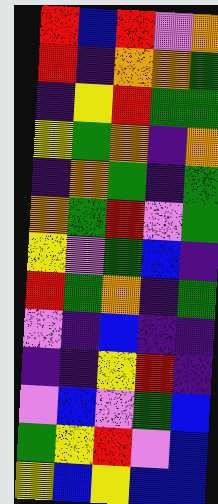[["red", "blue", "red", "violet", "orange"], ["red", "indigo", "orange", "orange", "green"], ["indigo", "yellow", "red", "green", "green"], ["yellow", "green", "orange", "indigo", "orange"], ["indigo", "orange", "green", "indigo", "green"], ["orange", "green", "red", "violet", "green"], ["yellow", "violet", "green", "blue", "indigo"], ["red", "green", "orange", "indigo", "green"], ["violet", "indigo", "blue", "indigo", "indigo"], ["indigo", "indigo", "yellow", "red", "indigo"], ["violet", "blue", "violet", "green", "blue"], ["green", "yellow", "red", "violet", "blue"], ["yellow", "blue", "yellow", "blue", "blue"]]